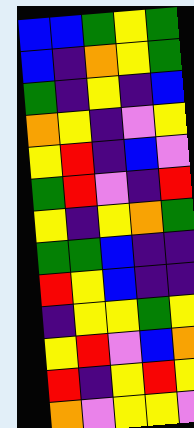[["blue", "blue", "green", "yellow", "green"], ["blue", "indigo", "orange", "yellow", "green"], ["green", "indigo", "yellow", "indigo", "blue"], ["orange", "yellow", "indigo", "violet", "yellow"], ["yellow", "red", "indigo", "blue", "violet"], ["green", "red", "violet", "indigo", "red"], ["yellow", "indigo", "yellow", "orange", "green"], ["green", "green", "blue", "indigo", "indigo"], ["red", "yellow", "blue", "indigo", "indigo"], ["indigo", "yellow", "yellow", "green", "yellow"], ["yellow", "red", "violet", "blue", "orange"], ["red", "indigo", "yellow", "red", "yellow"], ["orange", "violet", "yellow", "yellow", "violet"]]